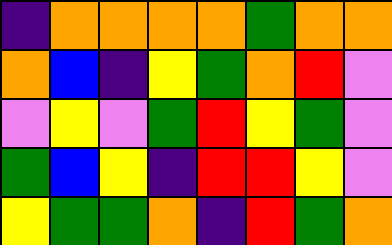[["indigo", "orange", "orange", "orange", "orange", "green", "orange", "orange"], ["orange", "blue", "indigo", "yellow", "green", "orange", "red", "violet"], ["violet", "yellow", "violet", "green", "red", "yellow", "green", "violet"], ["green", "blue", "yellow", "indigo", "red", "red", "yellow", "violet"], ["yellow", "green", "green", "orange", "indigo", "red", "green", "orange"]]